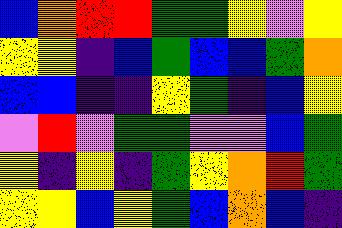[["blue", "orange", "red", "red", "green", "green", "yellow", "violet", "yellow"], ["yellow", "yellow", "indigo", "blue", "green", "blue", "blue", "green", "orange"], ["blue", "blue", "indigo", "indigo", "yellow", "green", "indigo", "blue", "yellow"], ["violet", "red", "violet", "green", "green", "violet", "violet", "blue", "green"], ["yellow", "indigo", "yellow", "indigo", "green", "yellow", "orange", "red", "green"], ["yellow", "yellow", "blue", "yellow", "green", "blue", "orange", "blue", "indigo"]]